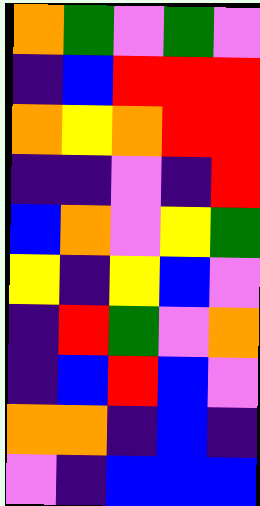[["orange", "green", "violet", "green", "violet"], ["indigo", "blue", "red", "red", "red"], ["orange", "yellow", "orange", "red", "red"], ["indigo", "indigo", "violet", "indigo", "red"], ["blue", "orange", "violet", "yellow", "green"], ["yellow", "indigo", "yellow", "blue", "violet"], ["indigo", "red", "green", "violet", "orange"], ["indigo", "blue", "red", "blue", "violet"], ["orange", "orange", "indigo", "blue", "indigo"], ["violet", "indigo", "blue", "blue", "blue"]]